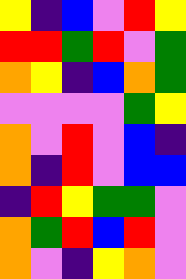[["yellow", "indigo", "blue", "violet", "red", "yellow"], ["red", "red", "green", "red", "violet", "green"], ["orange", "yellow", "indigo", "blue", "orange", "green"], ["violet", "violet", "violet", "violet", "green", "yellow"], ["orange", "violet", "red", "violet", "blue", "indigo"], ["orange", "indigo", "red", "violet", "blue", "blue"], ["indigo", "red", "yellow", "green", "green", "violet"], ["orange", "green", "red", "blue", "red", "violet"], ["orange", "violet", "indigo", "yellow", "orange", "violet"]]